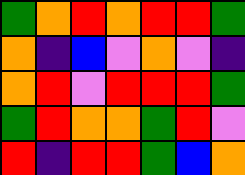[["green", "orange", "red", "orange", "red", "red", "green"], ["orange", "indigo", "blue", "violet", "orange", "violet", "indigo"], ["orange", "red", "violet", "red", "red", "red", "green"], ["green", "red", "orange", "orange", "green", "red", "violet"], ["red", "indigo", "red", "red", "green", "blue", "orange"]]